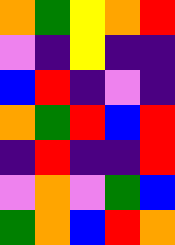[["orange", "green", "yellow", "orange", "red"], ["violet", "indigo", "yellow", "indigo", "indigo"], ["blue", "red", "indigo", "violet", "indigo"], ["orange", "green", "red", "blue", "red"], ["indigo", "red", "indigo", "indigo", "red"], ["violet", "orange", "violet", "green", "blue"], ["green", "orange", "blue", "red", "orange"]]